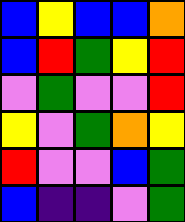[["blue", "yellow", "blue", "blue", "orange"], ["blue", "red", "green", "yellow", "red"], ["violet", "green", "violet", "violet", "red"], ["yellow", "violet", "green", "orange", "yellow"], ["red", "violet", "violet", "blue", "green"], ["blue", "indigo", "indigo", "violet", "green"]]